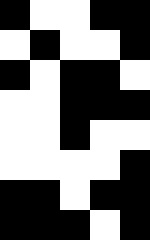[["black", "white", "white", "black", "black"], ["white", "black", "white", "white", "black"], ["black", "white", "black", "black", "white"], ["white", "white", "black", "black", "black"], ["white", "white", "black", "white", "white"], ["white", "white", "white", "white", "black"], ["black", "black", "white", "black", "black"], ["black", "black", "black", "white", "black"]]